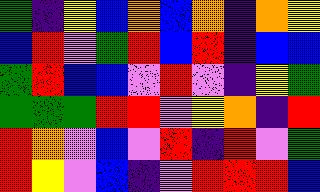[["green", "indigo", "yellow", "blue", "orange", "blue", "orange", "indigo", "orange", "yellow"], ["blue", "red", "violet", "green", "red", "blue", "red", "indigo", "blue", "blue"], ["green", "red", "blue", "blue", "violet", "red", "violet", "indigo", "yellow", "green"], ["green", "green", "green", "red", "red", "violet", "yellow", "orange", "indigo", "red"], ["red", "orange", "violet", "blue", "violet", "red", "indigo", "red", "violet", "green"], ["red", "yellow", "violet", "blue", "indigo", "violet", "red", "red", "red", "blue"]]